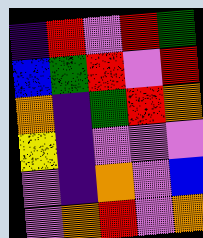[["indigo", "red", "violet", "red", "green"], ["blue", "green", "red", "violet", "red"], ["orange", "indigo", "green", "red", "orange"], ["yellow", "indigo", "violet", "violet", "violet"], ["violet", "indigo", "orange", "violet", "blue"], ["violet", "orange", "red", "violet", "orange"]]